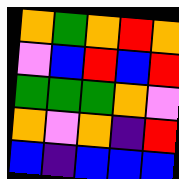[["orange", "green", "orange", "red", "orange"], ["violet", "blue", "red", "blue", "red"], ["green", "green", "green", "orange", "violet"], ["orange", "violet", "orange", "indigo", "red"], ["blue", "indigo", "blue", "blue", "blue"]]